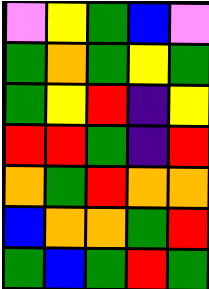[["violet", "yellow", "green", "blue", "violet"], ["green", "orange", "green", "yellow", "green"], ["green", "yellow", "red", "indigo", "yellow"], ["red", "red", "green", "indigo", "red"], ["orange", "green", "red", "orange", "orange"], ["blue", "orange", "orange", "green", "red"], ["green", "blue", "green", "red", "green"]]